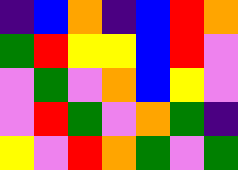[["indigo", "blue", "orange", "indigo", "blue", "red", "orange"], ["green", "red", "yellow", "yellow", "blue", "red", "violet"], ["violet", "green", "violet", "orange", "blue", "yellow", "violet"], ["violet", "red", "green", "violet", "orange", "green", "indigo"], ["yellow", "violet", "red", "orange", "green", "violet", "green"]]